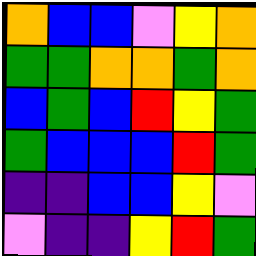[["orange", "blue", "blue", "violet", "yellow", "orange"], ["green", "green", "orange", "orange", "green", "orange"], ["blue", "green", "blue", "red", "yellow", "green"], ["green", "blue", "blue", "blue", "red", "green"], ["indigo", "indigo", "blue", "blue", "yellow", "violet"], ["violet", "indigo", "indigo", "yellow", "red", "green"]]